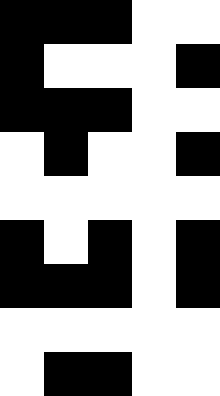[["black", "black", "black", "white", "white"], ["black", "white", "white", "white", "black"], ["black", "black", "black", "white", "white"], ["white", "black", "white", "white", "black"], ["white", "white", "white", "white", "white"], ["black", "white", "black", "white", "black"], ["black", "black", "black", "white", "black"], ["white", "white", "white", "white", "white"], ["white", "black", "black", "white", "white"]]